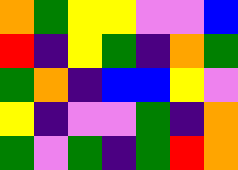[["orange", "green", "yellow", "yellow", "violet", "violet", "blue"], ["red", "indigo", "yellow", "green", "indigo", "orange", "green"], ["green", "orange", "indigo", "blue", "blue", "yellow", "violet"], ["yellow", "indigo", "violet", "violet", "green", "indigo", "orange"], ["green", "violet", "green", "indigo", "green", "red", "orange"]]